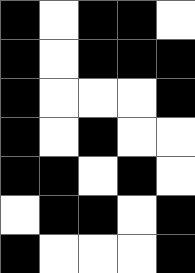[["black", "white", "black", "black", "white"], ["black", "white", "black", "black", "black"], ["black", "white", "white", "white", "black"], ["black", "white", "black", "white", "white"], ["black", "black", "white", "black", "white"], ["white", "black", "black", "white", "black"], ["black", "white", "white", "white", "black"]]